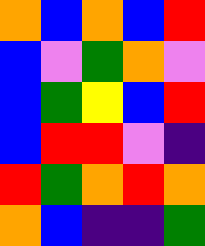[["orange", "blue", "orange", "blue", "red"], ["blue", "violet", "green", "orange", "violet"], ["blue", "green", "yellow", "blue", "red"], ["blue", "red", "red", "violet", "indigo"], ["red", "green", "orange", "red", "orange"], ["orange", "blue", "indigo", "indigo", "green"]]